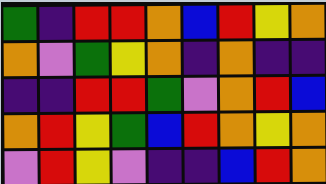[["green", "indigo", "red", "red", "orange", "blue", "red", "yellow", "orange"], ["orange", "violet", "green", "yellow", "orange", "indigo", "orange", "indigo", "indigo"], ["indigo", "indigo", "red", "red", "green", "violet", "orange", "red", "blue"], ["orange", "red", "yellow", "green", "blue", "red", "orange", "yellow", "orange"], ["violet", "red", "yellow", "violet", "indigo", "indigo", "blue", "red", "orange"]]